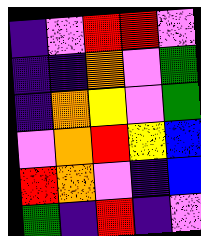[["indigo", "violet", "red", "red", "violet"], ["indigo", "indigo", "orange", "violet", "green"], ["indigo", "orange", "yellow", "violet", "green"], ["violet", "orange", "red", "yellow", "blue"], ["red", "orange", "violet", "indigo", "blue"], ["green", "indigo", "red", "indigo", "violet"]]